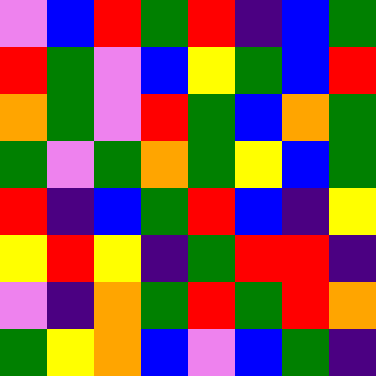[["violet", "blue", "red", "green", "red", "indigo", "blue", "green"], ["red", "green", "violet", "blue", "yellow", "green", "blue", "red"], ["orange", "green", "violet", "red", "green", "blue", "orange", "green"], ["green", "violet", "green", "orange", "green", "yellow", "blue", "green"], ["red", "indigo", "blue", "green", "red", "blue", "indigo", "yellow"], ["yellow", "red", "yellow", "indigo", "green", "red", "red", "indigo"], ["violet", "indigo", "orange", "green", "red", "green", "red", "orange"], ["green", "yellow", "orange", "blue", "violet", "blue", "green", "indigo"]]